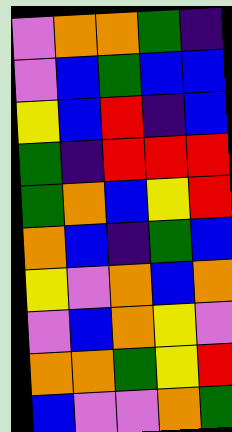[["violet", "orange", "orange", "green", "indigo"], ["violet", "blue", "green", "blue", "blue"], ["yellow", "blue", "red", "indigo", "blue"], ["green", "indigo", "red", "red", "red"], ["green", "orange", "blue", "yellow", "red"], ["orange", "blue", "indigo", "green", "blue"], ["yellow", "violet", "orange", "blue", "orange"], ["violet", "blue", "orange", "yellow", "violet"], ["orange", "orange", "green", "yellow", "red"], ["blue", "violet", "violet", "orange", "green"]]